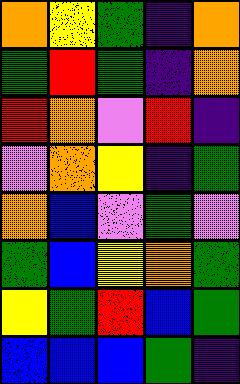[["orange", "yellow", "green", "indigo", "orange"], ["green", "red", "green", "indigo", "orange"], ["red", "orange", "violet", "red", "indigo"], ["violet", "orange", "yellow", "indigo", "green"], ["orange", "blue", "violet", "green", "violet"], ["green", "blue", "yellow", "orange", "green"], ["yellow", "green", "red", "blue", "green"], ["blue", "blue", "blue", "green", "indigo"]]